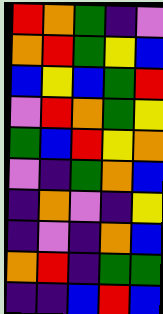[["red", "orange", "green", "indigo", "violet"], ["orange", "red", "green", "yellow", "blue"], ["blue", "yellow", "blue", "green", "red"], ["violet", "red", "orange", "green", "yellow"], ["green", "blue", "red", "yellow", "orange"], ["violet", "indigo", "green", "orange", "blue"], ["indigo", "orange", "violet", "indigo", "yellow"], ["indigo", "violet", "indigo", "orange", "blue"], ["orange", "red", "indigo", "green", "green"], ["indigo", "indigo", "blue", "red", "blue"]]